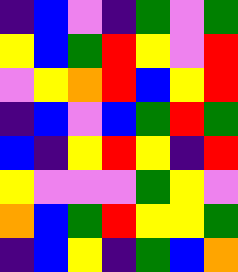[["indigo", "blue", "violet", "indigo", "green", "violet", "green"], ["yellow", "blue", "green", "red", "yellow", "violet", "red"], ["violet", "yellow", "orange", "red", "blue", "yellow", "red"], ["indigo", "blue", "violet", "blue", "green", "red", "green"], ["blue", "indigo", "yellow", "red", "yellow", "indigo", "red"], ["yellow", "violet", "violet", "violet", "green", "yellow", "violet"], ["orange", "blue", "green", "red", "yellow", "yellow", "green"], ["indigo", "blue", "yellow", "indigo", "green", "blue", "orange"]]